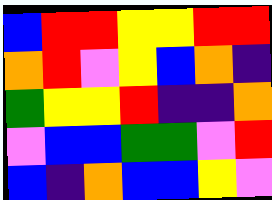[["blue", "red", "red", "yellow", "yellow", "red", "red"], ["orange", "red", "violet", "yellow", "blue", "orange", "indigo"], ["green", "yellow", "yellow", "red", "indigo", "indigo", "orange"], ["violet", "blue", "blue", "green", "green", "violet", "red"], ["blue", "indigo", "orange", "blue", "blue", "yellow", "violet"]]